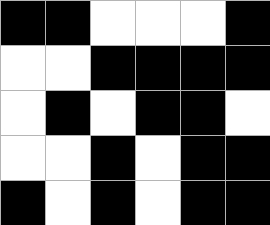[["black", "black", "white", "white", "white", "black"], ["white", "white", "black", "black", "black", "black"], ["white", "black", "white", "black", "black", "white"], ["white", "white", "black", "white", "black", "black"], ["black", "white", "black", "white", "black", "black"]]